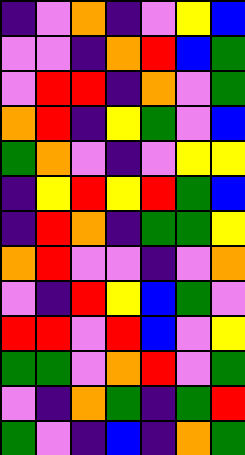[["indigo", "violet", "orange", "indigo", "violet", "yellow", "blue"], ["violet", "violet", "indigo", "orange", "red", "blue", "green"], ["violet", "red", "red", "indigo", "orange", "violet", "green"], ["orange", "red", "indigo", "yellow", "green", "violet", "blue"], ["green", "orange", "violet", "indigo", "violet", "yellow", "yellow"], ["indigo", "yellow", "red", "yellow", "red", "green", "blue"], ["indigo", "red", "orange", "indigo", "green", "green", "yellow"], ["orange", "red", "violet", "violet", "indigo", "violet", "orange"], ["violet", "indigo", "red", "yellow", "blue", "green", "violet"], ["red", "red", "violet", "red", "blue", "violet", "yellow"], ["green", "green", "violet", "orange", "red", "violet", "green"], ["violet", "indigo", "orange", "green", "indigo", "green", "red"], ["green", "violet", "indigo", "blue", "indigo", "orange", "green"]]